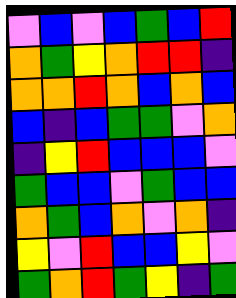[["violet", "blue", "violet", "blue", "green", "blue", "red"], ["orange", "green", "yellow", "orange", "red", "red", "indigo"], ["orange", "orange", "red", "orange", "blue", "orange", "blue"], ["blue", "indigo", "blue", "green", "green", "violet", "orange"], ["indigo", "yellow", "red", "blue", "blue", "blue", "violet"], ["green", "blue", "blue", "violet", "green", "blue", "blue"], ["orange", "green", "blue", "orange", "violet", "orange", "indigo"], ["yellow", "violet", "red", "blue", "blue", "yellow", "violet"], ["green", "orange", "red", "green", "yellow", "indigo", "green"]]